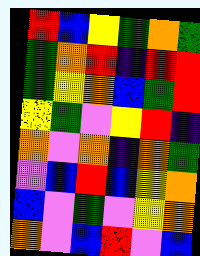[["red", "blue", "yellow", "green", "orange", "green"], ["green", "orange", "red", "indigo", "red", "red"], ["green", "yellow", "orange", "blue", "green", "red"], ["yellow", "green", "violet", "yellow", "red", "indigo"], ["orange", "violet", "orange", "indigo", "orange", "green"], ["violet", "blue", "red", "blue", "yellow", "orange"], ["blue", "violet", "green", "violet", "yellow", "orange"], ["orange", "violet", "blue", "red", "violet", "blue"]]